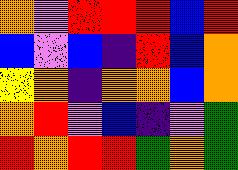[["orange", "violet", "red", "red", "red", "blue", "red"], ["blue", "violet", "blue", "indigo", "red", "blue", "orange"], ["yellow", "orange", "indigo", "orange", "orange", "blue", "orange"], ["orange", "red", "violet", "blue", "indigo", "violet", "green"], ["red", "orange", "red", "red", "green", "orange", "green"]]